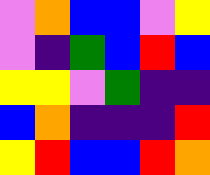[["violet", "orange", "blue", "blue", "violet", "yellow"], ["violet", "indigo", "green", "blue", "red", "blue"], ["yellow", "yellow", "violet", "green", "indigo", "indigo"], ["blue", "orange", "indigo", "indigo", "indigo", "red"], ["yellow", "red", "blue", "blue", "red", "orange"]]